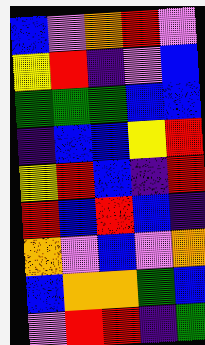[["blue", "violet", "orange", "red", "violet"], ["yellow", "red", "indigo", "violet", "blue"], ["green", "green", "green", "blue", "blue"], ["indigo", "blue", "blue", "yellow", "red"], ["yellow", "red", "blue", "indigo", "red"], ["red", "blue", "red", "blue", "indigo"], ["orange", "violet", "blue", "violet", "orange"], ["blue", "orange", "orange", "green", "blue"], ["violet", "red", "red", "indigo", "green"]]